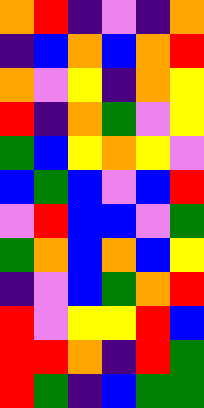[["orange", "red", "indigo", "violet", "indigo", "orange"], ["indigo", "blue", "orange", "blue", "orange", "red"], ["orange", "violet", "yellow", "indigo", "orange", "yellow"], ["red", "indigo", "orange", "green", "violet", "yellow"], ["green", "blue", "yellow", "orange", "yellow", "violet"], ["blue", "green", "blue", "violet", "blue", "red"], ["violet", "red", "blue", "blue", "violet", "green"], ["green", "orange", "blue", "orange", "blue", "yellow"], ["indigo", "violet", "blue", "green", "orange", "red"], ["red", "violet", "yellow", "yellow", "red", "blue"], ["red", "red", "orange", "indigo", "red", "green"], ["red", "green", "indigo", "blue", "green", "green"]]